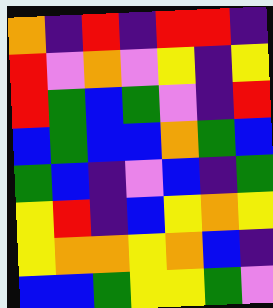[["orange", "indigo", "red", "indigo", "red", "red", "indigo"], ["red", "violet", "orange", "violet", "yellow", "indigo", "yellow"], ["red", "green", "blue", "green", "violet", "indigo", "red"], ["blue", "green", "blue", "blue", "orange", "green", "blue"], ["green", "blue", "indigo", "violet", "blue", "indigo", "green"], ["yellow", "red", "indigo", "blue", "yellow", "orange", "yellow"], ["yellow", "orange", "orange", "yellow", "orange", "blue", "indigo"], ["blue", "blue", "green", "yellow", "yellow", "green", "violet"]]